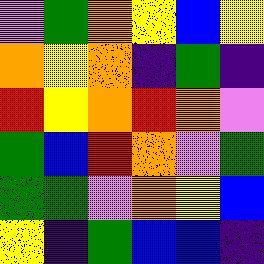[["violet", "green", "orange", "yellow", "blue", "yellow"], ["orange", "yellow", "orange", "indigo", "green", "indigo"], ["red", "yellow", "orange", "red", "orange", "violet"], ["green", "blue", "red", "orange", "violet", "green"], ["green", "green", "violet", "orange", "yellow", "blue"], ["yellow", "indigo", "green", "blue", "blue", "indigo"]]